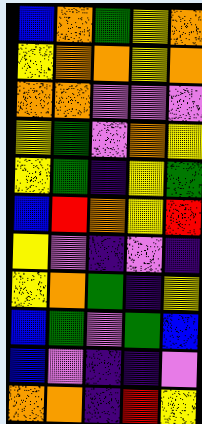[["blue", "orange", "green", "yellow", "orange"], ["yellow", "orange", "orange", "yellow", "orange"], ["orange", "orange", "violet", "violet", "violet"], ["yellow", "green", "violet", "orange", "yellow"], ["yellow", "green", "indigo", "yellow", "green"], ["blue", "red", "orange", "yellow", "red"], ["yellow", "violet", "indigo", "violet", "indigo"], ["yellow", "orange", "green", "indigo", "yellow"], ["blue", "green", "violet", "green", "blue"], ["blue", "violet", "indigo", "indigo", "violet"], ["orange", "orange", "indigo", "red", "yellow"]]